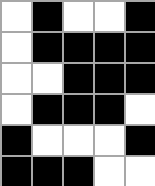[["white", "black", "white", "white", "black"], ["white", "black", "black", "black", "black"], ["white", "white", "black", "black", "black"], ["white", "black", "black", "black", "white"], ["black", "white", "white", "white", "black"], ["black", "black", "black", "white", "white"]]